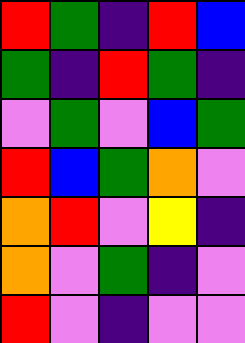[["red", "green", "indigo", "red", "blue"], ["green", "indigo", "red", "green", "indigo"], ["violet", "green", "violet", "blue", "green"], ["red", "blue", "green", "orange", "violet"], ["orange", "red", "violet", "yellow", "indigo"], ["orange", "violet", "green", "indigo", "violet"], ["red", "violet", "indigo", "violet", "violet"]]